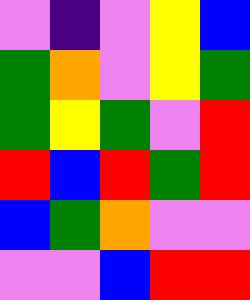[["violet", "indigo", "violet", "yellow", "blue"], ["green", "orange", "violet", "yellow", "green"], ["green", "yellow", "green", "violet", "red"], ["red", "blue", "red", "green", "red"], ["blue", "green", "orange", "violet", "violet"], ["violet", "violet", "blue", "red", "red"]]